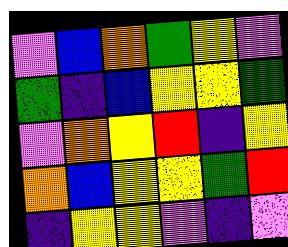[["violet", "blue", "orange", "green", "yellow", "violet"], ["green", "indigo", "blue", "yellow", "yellow", "green"], ["violet", "orange", "yellow", "red", "indigo", "yellow"], ["orange", "blue", "yellow", "yellow", "green", "red"], ["indigo", "yellow", "yellow", "violet", "indigo", "violet"]]